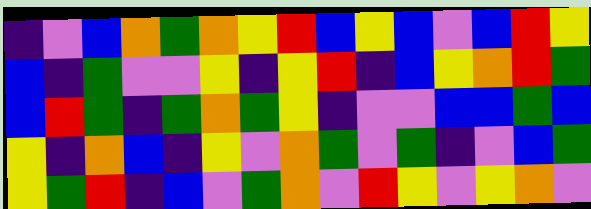[["indigo", "violet", "blue", "orange", "green", "orange", "yellow", "red", "blue", "yellow", "blue", "violet", "blue", "red", "yellow"], ["blue", "indigo", "green", "violet", "violet", "yellow", "indigo", "yellow", "red", "indigo", "blue", "yellow", "orange", "red", "green"], ["blue", "red", "green", "indigo", "green", "orange", "green", "yellow", "indigo", "violet", "violet", "blue", "blue", "green", "blue"], ["yellow", "indigo", "orange", "blue", "indigo", "yellow", "violet", "orange", "green", "violet", "green", "indigo", "violet", "blue", "green"], ["yellow", "green", "red", "indigo", "blue", "violet", "green", "orange", "violet", "red", "yellow", "violet", "yellow", "orange", "violet"]]